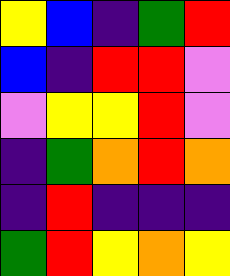[["yellow", "blue", "indigo", "green", "red"], ["blue", "indigo", "red", "red", "violet"], ["violet", "yellow", "yellow", "red", "violet"], ["indigo", "green", "orange", "red", "orange"], ["indigo", "red", "indigo", "indigo", "indigo"], ["green", "red", "yellow", "orange", "yellow"]]